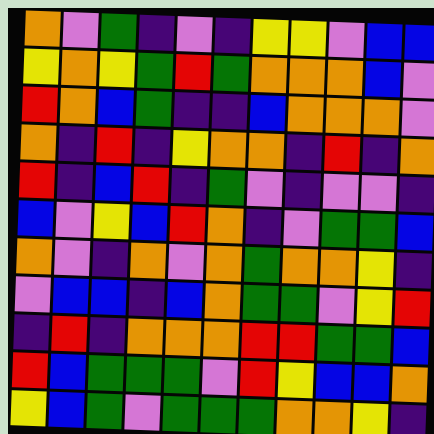[["orange", "violet", "green", "indigo", "violet", "indigo", "yellow", "yellow", "violet", "blue", "blue"], ["yellow", "orange", "yellow", "green", "red", "green", "orange", "orange", "orange", "blue", "violet"], ["red", "orange", "blue", "green", "indigo", "indigo", "blue", "orange", "orange", "orange", "violet"], ["orange", "indigo", "red", "indigo", "yellow", "orange", "orange", "indigo", "red", "indigo", "orange"], ["red", "indigo", "blue", "red", "indigo", "green", "violet", "indigo", "violet", "violet", "indigo"], ["blue", "violet", "yellow", "blue", "red", "orange", "indigo", "violet", "green", "green", "blue"], ["orange", "violet", "indigo", "orange", "violet", "orange", "green", "orange", "orange", "yellow", "indigo"], ["violet", "blue", "blue", "indigo", "blue", "orange", "green", "green", "violet", "yellow", "red"], ["indigo", "red", "indigo", "orange", "orange", "orange", "red", "red", "green", "green", "blue"], ["red", "blue", "green", "green", "green", "violet", "red", "yellow", "blue", "blue", "orange"], ["yellow", "blue", "green", "violet", "green", "green", "green", "orange", "orange", "yellow", "indigo"]]